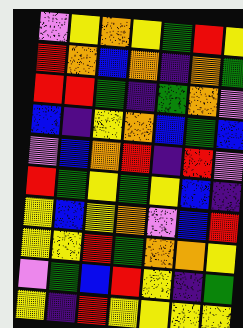[["violet", "yellow", "orange", "yellow", "green", "red", "yellow"], ["red", "orange", "blue", "orange", "indigo", "orange", "green"], ["red", "red", "green", "indigo", "green", "orange", "violet"], ["blue", "indigo", "yellow", "orange", "blue", "green", "blue"], ["violet", "blue", "orange", "red", "indigo", "red", "violet"], ["red", "green", "yellow", "green", "yellow", "blue", "indigo"], ["yellow", "blue", "yellow", "orange", "violet", "blue", "red"], ["yellow", "yellow", "red", "green", "orange", "orange", "yellow"], ["violet", "green", "blue", "red", "yellow", "indigo", "green"], ["yellow", "indigo", "red", "yellow", "yellow", "yellow", "yellow"]]